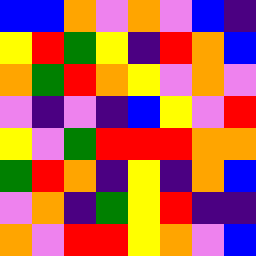[["blue", "blue", "orange", "violet", "orange", "violet", "blue", "indigo"], ["yellow", "red", "green", "yellow", "indigo", "red", "orange", "blue"], ["orange", "green", "red", "orange", "yellow", "violet", "orange", "violet"], ["violet", "indigo", "violet", "indigo", "blue", "yellow", "violet", "red"], ["yellow", "violet", "green", "red", "red", "red", "orange", "orange"], ["green", "red", "orange", "indigo", "yellow", "indigo", "orange", "blue"], ["violet", "orange", "indigo", "green", "yellow", "red", "indigo", "indigo"], ["orange", "violet", "red", "red", "yellow", "orange", "violet", "blue"]]